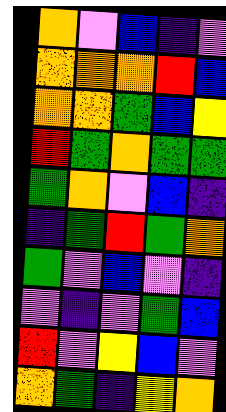[["orange", "violet", "blue", "indigo", "violet"], ["orange", "orange", "orange", "red", "blue"], ["orange", "orange", "green", "blue", "yellow"], ["red", "green", "orange", "green", "green"], ["green", "orange", "violet", "blue", "indigo"], ["indigo", "green", "red", "green", "orange"], ["green", "violet", "blue", "violet", "indigo"], ["violet", "indigo", "violet", "green", "blue"], ["red", "violet", "yellow", "blue", "violet"], ["orange", "green", "indigo", "yellow", "orange"]]